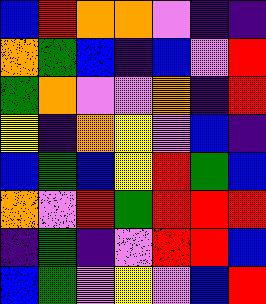[["blue", "red", "orange", "orange", "violet", "indigo", "indigo"], ["orange", "green", "blue", "indigo", "blue", "violet", "red"], ["green", "orange", "violet", "violet", "orange", "indigo", "red"], ["yellow", "indigo", "orange", "yellow", "violet", "blue", "indigo"], ["blue", "green", "blue", "yellow", "red", "green", "blue"], ["orange", "violet", "red", "green", "red", "red", "red"], ["indigo", "green", "indigo", "violet", "red", "red", "blue"], ["blue", "green", "violet", "yellow", "violet", "blue", "red"]]